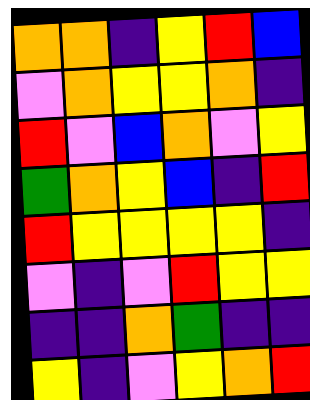[["orange", "orange", "indigo", "yellow", "red", "blue"], ["violet", "orange", "yellow", "yellow", "orange", "indigo"], ["red", "violet", "blue", "orange", "violet", "yellow"], ["green", "orange", "yellow", "blue", "indigo", "red"], ["red", "yellow", "yellow", "yellow", "yellow", "indigo"], ["violet", "indigo", "violet", "red", "yellow", "yellow"], ["indigo", "indigo", "orange", "green", "indigo", "indigo"], ["yellow", "indigo", "violet", "yellow", "orange", "red"]]